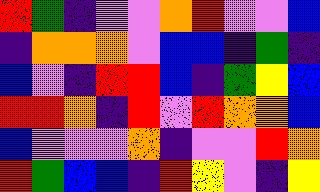[["red", "green", "indigo", "violet", "violet", "orange", "red", "violet", "violet", "blue"], ["indigo", "orange", "orange", "orange", "violet", "blue", "blue", "indigo", "green", "indigo"], ["blue", "violet", "indigo", "red", "red", "blue", "indigo", "green", "yellow", "blue"], ["red", "red", "orange", "indigo", "red", "violet", "red", "orange", "orange", "blue"], ["blue", "violet", "violet", "violet", "orange", "indigo", "violet", "violet", "red", "orange"], ["red", "green", "blue", "blue", "indigo", "red", "yellow", "violet", "indigo", "yellow"]]